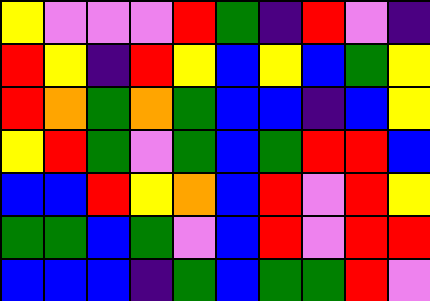[["yellow", "violet", "violet", "violet", "red", "green", "indigo", "red", "violet", "indigo"], ["red", "yellow", "indigo", "red", "yellow", "blue", "yellow", "blue", "green", "yellow"], ["red", "orange", "green", "orange", "green", "blue", "blue", "indigo", "blue", "yellow"], ["yellow", "red", "green", "violet", "green", "blue", "green", "red", "red", "blue"], ["blue", "blue", "red", "yellow", "orange", "blue", "red", "violet", "red", "yellow"], ["green", "green", "blue", "green", "violet", "blue", "red", "violet", "red", "red"], ["blue", "blue", "blue", "indigo", "green", "blue", "green", "green", "red", "violet"]]